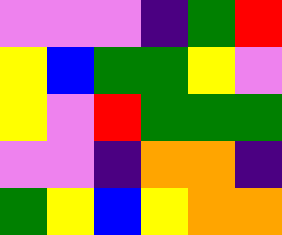[["violet", "violet", "violet", "indigo", "green", "red"], ["yellow", "blue", "green", "green", "yellow", "violet"], ["yellow", "violet", "red", "green", "green", "green"], ["violet", "violet", "indigo", "orange", "orange", "indigo"], ["green", "yellow", "blue", "yellow", "orange", "orange"]]